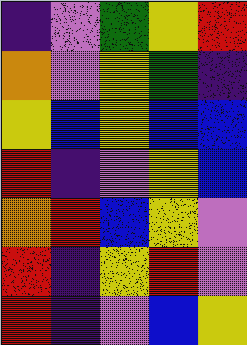[["indigo", "violet", "green", "yellow", "red"], ["orange", "violet", "yellow", "green", "indigo"], ["yellow", "blue", "yellow", "blue", "blue"], ["red", "indigo", "violet", "yellow", "blue"], ["orange", "red", "blue", "yellow", "violet"], ["red", "indigo", "yellow", "red", "violet"], ["red", "indigo", "violet", "blue", "yellow"]]